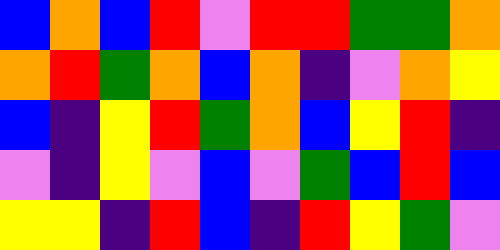[["blue", "orange", "blue", "red", "violet", "red", "red", "green", "green", "orange"], ["orange", "red", "green", "orange", "blue", "orange", "indigo", "violet", "orange", "yellow"], ["blue", "indigo", "yellow", "red", "green", "orange", "blue", "yellow", "red", "indigo"], ["violet", "indigo", "yellow", "violet", "blue", "violet", "green", "blue", "red", "blue"], ["yellow", "yellow", "indigo", "red", "blue", "indigo", "red", "yellow", "green", "violet"]]